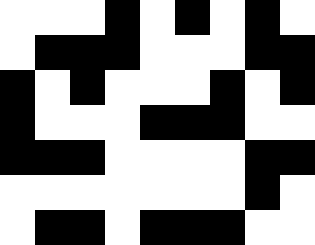[["white", "white", "white", "black", "white", "black", "white", "black", "white"], ["white", "black", "black", "black", "white", "white", "white", "black", "black"], ["black", "white", "black", "white", "white", "white", "black", "white", "black"], ["black", "white", "white", "white", "black", "black", "black", "white", "white"], ["black", "black", "black", "white", "white", "white", "white", "black", "black"], ["white", "white", "white", "white", "white", "white", "white", "black", "white"], ["white", "black", "black", "white", "black", "black", "black", "white", "white"]]